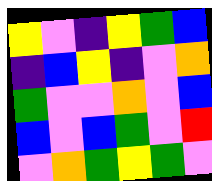[["yellow", "violet", "indigo", "yellow", "green", "blue"], ["indigo", "blue", "yellow", "indigo", "violet", "orange"], ["green", "violet", "violet", "orange", "violet", "blue"], ["blue", "violet", "blue", "green", "violet", "red"], ["violet", "orange", "green", "yellow", "green", "violet"]]